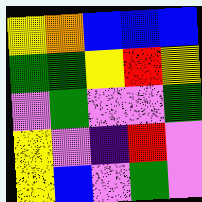[["yellow", "orange", "blue", "blue", "blue"], ["green", "green", "yellow", "red", "yellow"], ["violet", "green", "violet", "violet", "green"], ["yellow", "violet", "indigo", "red", "violet"], ["yellow", "blue", "violet", "green", "violet"]]